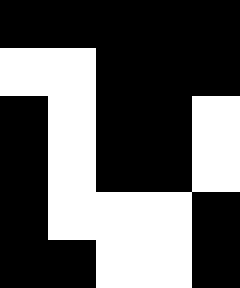[["black", "black", "black", "black", "black"], ["white", "white", "black", "black", "black"], ["black", "white", "black", "black", "white"], ["black", "white", "black", "black", "white"], ["black", "white", "white", "white", "black"], ["black", "black", "white", "white", "black"]]